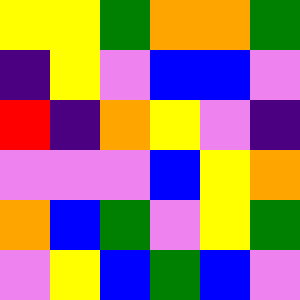[["yellow", "yellow", "green", "orange", "orange", "green"], ["indigo", "yellow", "violet", "blue", "blue", "violet"], ["red", "indigo", "orange", "yellow", "violet", "indigo"], ["violet", "violet", "violet", "blue", "yellow", "orange"], ["orange", "blue", "green", "violet", "yellow", "green"], ["violet", "yellow", "blue", "green", "blue", "violet"]]